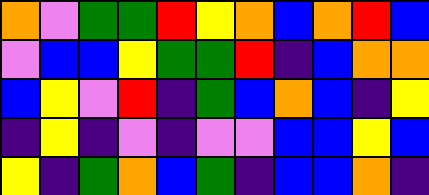[["orange", "violet", "green", "green", "red", "yellow", "orange", "blue", "orange", "red", "blue"], ["violet", "blue", "blue", "yellow", "green", "green", "red", "indigo", "blue", "orange", "orange"], ["blue", "yellow", "violet", "red", "indigo", "green", "blue", "orange", "blue", "indigo", "yellow"], ["indigo", "yellow", "indigo", "violet", "indigo", "violet", "violet", "blue", "blue", "yellow", "blue"], ["yellow", "indigo", "green", "orange", "blue", "green", "indigo", "blue", "blue", "orange", "indigo"]]